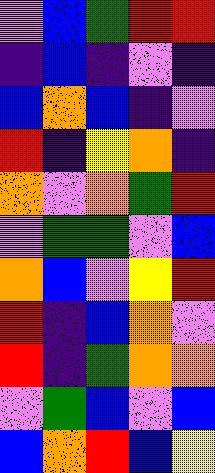[["violet", "blue", "green", "red", "red"], ["indigo", "blue", "indigo", "violet", "indigo"], ["blue", "orange", "blue", "indigo", "violet"], ["red", "indigo", "yellow", "orange", "indigo"], ["orange", "violet", "orange", "green", "red"], ["violet", "green", "green", "violet", "blue"], ["orange", "blue", "violet", "yellow", "red"], ["red", "indigo", "blue", "orange", "violet"], ["red", "indigo", "green", "orange", "orange"], ["violet", "green", "blue", "violet", "blue"], ["blue", "orange", "red", "blue", "yellow"]]